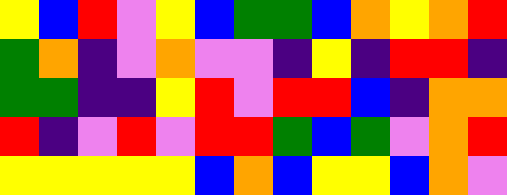[["yellow", "blue", "red", "violet", "yellow", "blue", "green", "green", "blue", "orange", "yellow", "orange", "red"], ["green", "orange", "indigo", "violet", "orange", "violet", "violet", "indigo", "yellow", "indigo", "red", "red", "indigo"], ["green", "green", "indigo", "indigo", "yellow", "red", "violet", "red", "red", "blue", "indigo", "orange", "orange"], ["red", "indigo", "violet", "red", "violet", "red", "red", "green", "blue", "green", "violet", "orange", "red"], ["yellow", "yellow", "yellow", "yellow", "yellow", "blue", "orange", "blue", "yellow", "yellow", "blue", "orange", "violet"]]